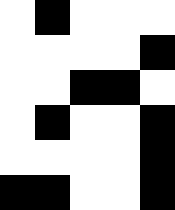[["white", "black", "white", "white", "white"], ["white", "white", "white", "white", "black"], ["white", "white", "black", "black", "white"], ["white", "black", "white", "white", "black"], ["white", "white", "white", "white", "black"], ["black", "black", "white", "white", "black"]]